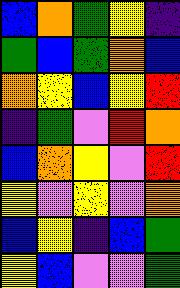[["blue", "orange", "green", "yellow", "indigo"], ["green", "blue", "green", "orange", "blue"], ["orange", "yellow", "blue", "yellow", "red"], ["indigo", "green", "violet", "red", "orange"], ["blue", "orange", "yellow", "violet", "red"], ["yellow", "violet", "yellow", "violet", "orange"], ["blue", "yellow", "indigo", "blue", "green"], ["yellow", "blue", "violet", "violet", "green"]]